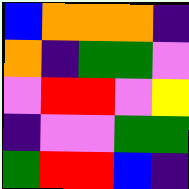[["blue", "orange", "orange", "orange", "indigo"], ["orange", "indigo", "green", "green", "violet"], ["violet", "red", "red", "violet", "yellow"], ["indigo", "violet", "violet", "green", "green"], ["green", "red", "red", "blue", "indigo"]]